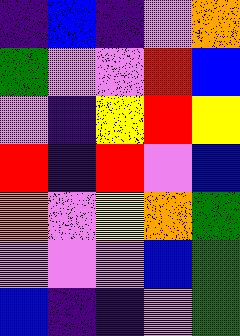[["indigo", "blue", "indigo", "violet", "orange"], ["green", "violet", "violet", "red", "blue"], ["violet", "indigo", "yellow", "red", "yellow"], ["red", "indigo", "red", "violet", "blue"], ["orange", "violet", "yellow", "orange", "green"], ["violet", "violet", "violet", "blue", "green"], ["blue", "indigo", "indigo", "violet", "green"]]